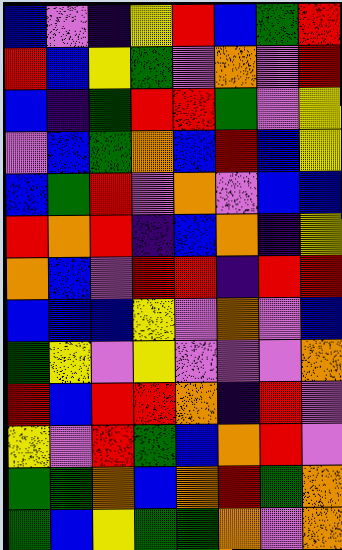[["blue", "violet", "indigo", "yellow", "red", "blue", "green", "red"], ["red", "blue", "yellow", "green", "violet", "orange", "violet", "red"], ["blue", "indigo", "green", "red", "red", "green", "violet", "yellow"], ["violet", "blue", "green", "orange", "blue", "red", "blue", "yellow"], ["blue", "green", "red", "violet", "orange", "violet", "blue", "blue"], ["red", "orange", "red", "indigo", "blue", "orange", "indigo", "yellow"], ["orange", "blue", "violet", "red", "red", "indigo", "red", "red"], ["blue", "blue", "blue", "yellow", "violet", "orange", "violet", "blue"], ["green", "yellow", "violet", "yellow", "violet", "violet", "violet", "orange"], ["red", "blue", "red", "red", "orange", "indigo", "red", "violet"], ["yellow", "violet", "red", "green", "blue", "orange", "red", "violet"], ["green", "green", "orange", "blue", "orange", "red", "green", "orange"], ["green", "blue", "yellow", "green", "green", "orange", "violet", "orange"]]